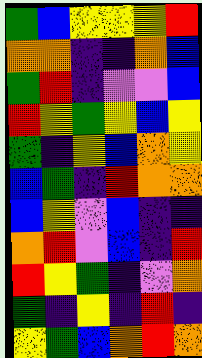[["green", "blue", "yellow", "yellow", "yellow", "red"], ["orange", "orange", "indigo", "indigo", "orange", "blue"], ["green", "red", "indigo", "violet", "violet", "blue"], ["red", "yellow", "green", "yellow", "blue", "yellow"], ["green", "indigo", "yellow", "blue", "orange", "yellow"], ["blue", "green", "indigo", "red", "orange", "orange"], ["blue", "yellow", "violet", "blue", "indigo", "indigo"], ["orange", "red", "violet", "blue", "indigo", "red"], ["red", "yellow", "green", "indigo", "violet", "orange"], ["green", "indigo", "yellow", "indigo", "red", "indigo"], ["yellow", "green", "blue", "orange", "red", "orange"]]